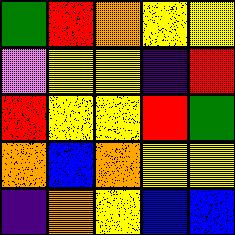[["green", "red", "orange", "yellow", "yellow"], ["violet", "yellow", "yellow", "indigo", "red"], ["red", "yellow", "yellow", "red", "green"], ["orange", "blue", "orange", "yellow", "yellow"], ["indigo", "orange", "yellow", "blue", "blue"]]